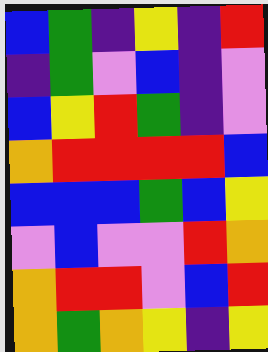[["blue", "green", "indigo", "yellow", "indigo", "red"], ["indigo", "green", "violet", "blue", "indigo", "violet"], ["blue", "yellow", "red", "green", "indigo", "violet"], ["orange", "red", "red", "red", "red", "blue"], ["blue", "blue", "blue", "green", "blue", "yellow"], ["violet", "blue", "violet", "violet", "red", "orange"], ["orange", "red", "red", "violet", "blue", "red"], ["orange", "green", "orange", "yellow", "indigo", "yellow"]]